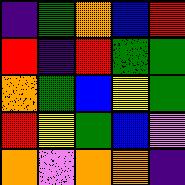[["indigo", "green", "orange", "blue", "red"], ["red", "indigo", "red", "green", "green"], ["orange", "green", "blue", "yellow", "green"], ["red", "yellow", "green", "blue", "violet"], ["orange", "violet", "orange", "orange", "indigo"]]